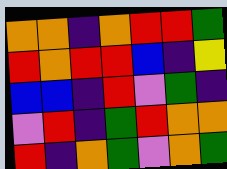[["orange", "orange", "indigo", "orange", "red", "red", "green"], ["red", "orange", "red", "red", "blue", "indigo", "yellow"], ["blue", "blue", "indigo", "red", "violet", "green", "indigo"], ["violet", "red", "indigo", "green", "red", "orange", "orange"], ["red", "indigo", "orange", "green", "violet", "orange", "green"]]